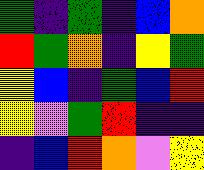[["green", "indigo", "green", "indigo", "blue", "orange"], ["red", "green", "orange", "indigo", "yellow", "green"], ["yellow", "blue", "indigo", "green", "blue", "red"], ["yellow", "violet", "green", "red", "indigo", "indigo"], ["indigo", "blue", "red", "orange", "violet", "yellow"]]